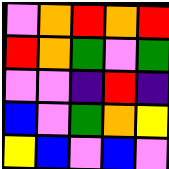[["violet", "orange", "red", "orange", "red"], ["red", "orange", "green", "violet", "green"], ["violet", "violet", "indigo", "red", "indigo"], ["blue", "violet", "green", "orange", "yellow"], ["yellow", "blue", "violet", "blue", "violet"]]